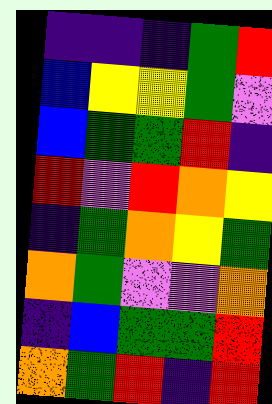[["indigo", "indigo", "indigo", "green", "red"], ["blue", "yellow", "yellow", "green", "violet"], ["blue", "green", "green", "red", "indigo"], ["red", "violet", "red", "orange", "yellow"], ["indigo", "green", "orange", "yellow", "green"], ["orange", "green", "violet", "violet", "orange"], ["indigo", "blue", "green", "green", "red"], ["orange", "green", "red", "indigo", "red"]]